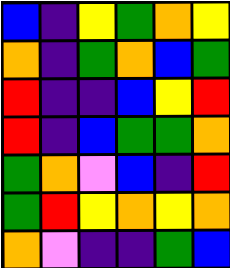[["blue", "indigo", "yellow", "green", "orange", "yellow"], ["orange", "indigo", "green", "orange", "blue", "green"], ["red", "indigo", "indigo", "blue", "yellow", "red"], ["red", "indigo", "blue", "green", "green", "orange"], ["green", "orange", "violet", "blue", "indigo", "red"], ["green", "red", "yellow", "orange", "yellow", "orange"], ["orange", "violet", "indigo", "indigo", "green", "blue"]]